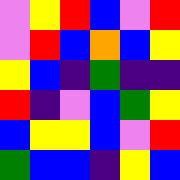[["violet", "yellow", "red", "blue", "violet", "red"], ["violet", "red", "blue", "orange", "blue", "yellow"], ["yellow", "blue", "indigo", "green", "indigo", "indigo"], ["red", "indigo", "violet", "blue", "green", "yellow"], ["blue", "yellow", "yellow", "blue", "violet", "red"], ["green", "blue", "blue", "indigo", "yellow", "blue"]]